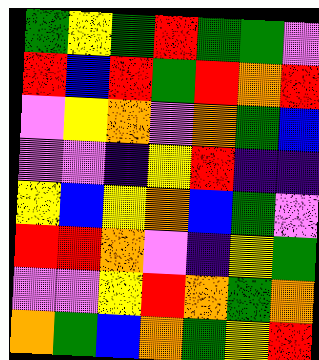[["green", "yellow", "green", "red", "green", "green", "violet"], ["red", "blue", "red", "green", "red", "orange", "red"], ["violet", "yellow", "orange", "violet", "orange", "green", "blue"], ["violet", "violet", "indigo", "yellow", "red", "indigo", "indigo"], ["yellow", "blue", "yellow", "orange", "blue", "green", "violet"], ["red", "red", "orange", "violet", "indigo", "yellow", "green"], ["violet", "violet", "yellow", "red", "orange", "green", "orange"], ["orange", "green", "blue", "orange", "green", "yellow", "red"]]